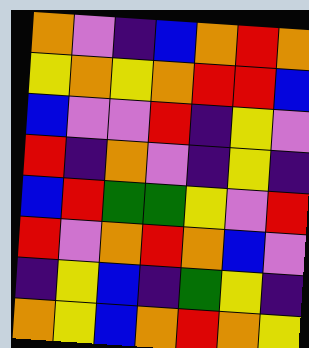[["orange", "violet", "indigo", "blue", "orange", "red", "orange"], ["yellow", "orange", "yellow", "orange", "red", "red", "blue"], ["blue", "violet", "violet", "red", "indigo", "yellow", "violet"], ["red", "indigo", "orange", "violet", "indigo", "yellow", "indigo"], ["blue", "red", "green", "green", "yellow", "violet", "red"], ["red", "violet", "orange", "red", "orange", "blue", "violet"], ["indigo", "yellow", "blue", "indigo", "green", "yellow", "indigo"], ["orange", "yellow", "blue", "orange", "red", "orange", "yellow"]]